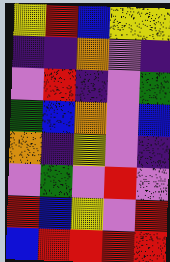[["yellow", "red", "blue", "yellow", "yellow"], ["indigo", "indigo", "orange", "violet", "indigo"], ["violet", "red", "indigo", "violet", "green"], ["green", "blue", "orange", "violet", "blue"], ["orange", "indigo", "yellow", "violet", "indigo"], ["violet", "green", "violet", "red", "violet"], ["red", "blue", "yellow", "violet", "red"], ["blue", "red", "red", "red", "red"]]